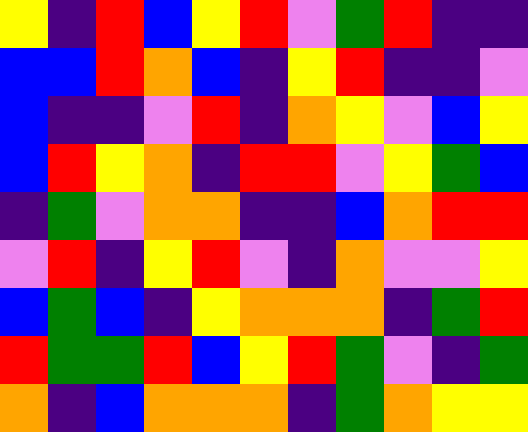[["yellow", "indigo", "red", "blue", "yellow", "red", "violet", "green", "red", "indigo", "indigo"], ["blue", "blue", "red", "orange", "blue", "indigo", "yellow", "red", "indigo", "indigo", "violet"], ["blue", "indigo", "indigo", "violet", "red", "indigo", "orange", "yellow", "violet", "blue", "yellow"], ["blue", "red", "yellow", "orange", "indigo", "red", "red", "violet", "yellow", "green", "blue"], ["indigo", "green", "violet", "orange", "orange", "indigo", "indigo", "blue", "orange", "red", "red"], ["violet", "red", "indigo", "yellow", "red", "violet", "indigo", "orange", "violet", "violet", "yellow"], ["blue", "green", "blue", "indigo", "yellow", "orange", "orange", "orange", "indigo", "green", "red"], ["red", "green", "green", "red", "blue", "yellow", "red", "green", "violet", "indigo", "green"], ["orange", "indigo", "blue", "orange", "orange", "orange", "indigo", "green", "orange", "yellow", "yellow"]]